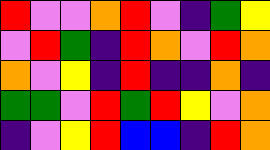[["red", "violet", "violet", "orange", "red", "violet", "indigo", "green", "yellow"], ["violet", "red", "green", "indigo", "red", "orange", "violet", "red", "orange"], ["orange", "violet", "yellow", "indigo", "red", "indigo", "indigo", "orange", "indigo"], ["green", "green", "violet", "red", "green", "red", "yellow", "violet", "orange"], ["indigo", "violet", "yellow", "red", "blue", "blue", "indigo", "red", "orange"]]